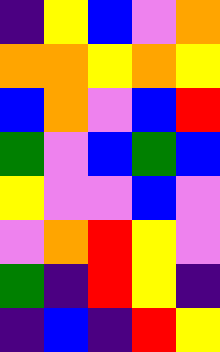[["indigo", "yellow", "blue", "violet", "orange"], ["orange", "orange", "yellow", "orange", "yellow"], ["blue", "orange", "violet", "blue", "red"], ["green", "violet", "blue", "green", "blue"], ["yellow", "violet", "violet", "blue", "violet"], ["violet", "orange", "red", "yellow", "violet"], ["green", "indigo", "red", "yellow", "indigo"], ["indigo", "blue", "indigo", "red", "yellow"]]